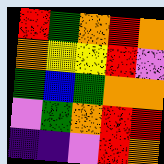[["red", "green", "orange", "red", "orange"], ["orange", "yellow", "yellow", "red", "violet"], ["green", "blue", "green", "orange", "orange"], ["violet", "green", "orange", "red", "red"], ["indigo", "indigo", "violet", "red", "orange"]]